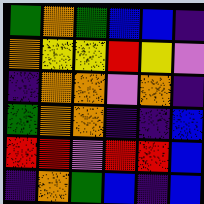[["green", "orange", "green", "blue", "blue", "indigo"], ["orange", "yellow", "yellow", "red", "yellow", "violet"], ["indigo", "orange", "orange", "violet", "orange", "indigo"], ["green", "orange", "orange", "indigo", "indigo", "blue"], ["red", "red", "violet", "red", "red", "blue"], ["indigo", "orange", "green", "blue", "indigo", "blue"]]